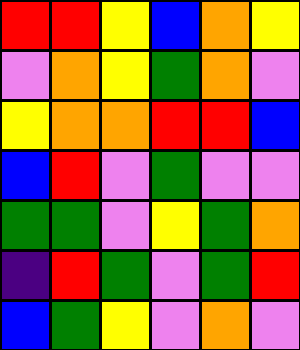[["red", "red", "yellow", "blue", "orange", "yellow"], ["violet", "orange", "yellow", "green", "orange", "violet"], ["yellow", "orange", "orange", "red", "red", "blue"], ["blue", "red", "violet", "green", "violet", "violet"], ["green", "green", "violet", "yellow", "green", "orange"], ["indigo", "red", "green", "violet", "green", "red"], ["blue", "green", "yellow", "violet", "orange", "violet"]]